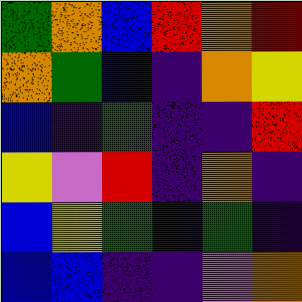[["green", "orange", "blue", "red", "orange", "red"], ["orange", "green", "blue", "indigo", "orange", "yellow"], ["blue", "indigo", "green", "indigo", "indigo", "red"], ["yellow", "violet", "red", "indigo", "orange", "indigo"], ["blue", "yellow", "green", "indigo", "green", "indigo"], ["blue", "blue", "indigo", "indigo", "violet", "orange"]]